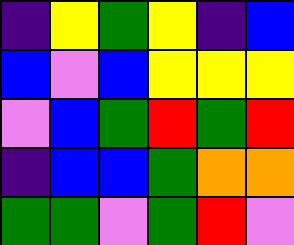[["indigo", "yellow", "green", "yellow", "indigo", "blue"], ["blue", "violet", "blue", "yellow", "yellow", "yellow"], ["violet", "blue", "green", "red", "green", "red"], ["indigo", "blue", "blue", "green", "orange", "orange"], ["green", "green", "violet", "green", "red", "violet"]]